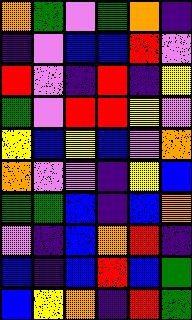[["orange", "green", "violet", "green", "orange", "indigo"], ["indigo", "violet", "blue", "blue", "red", "violet"], ["red", "violet", "indigo", "red", "indigo", "yellow"], ["green", "violet", "red", "red", "yellow", "violet"], ["yellow", "blue", "yellow", "blue", "violet", "orange"], ["orange", "violet", "violet", "indigo", "yellow", "blue"], ["green", "green", "blue", "indigo", "blue", "orange"], ["violet", "indigo", "blue", "orange", "red", "indigo"], ["blue", "indigo", "blue", "red", "blue", "green"], ["blue", "yellow", "orange", "indigo", "red", "green"]]